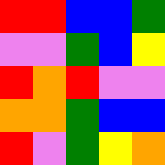[["red", "red", "blue", "blue", "green"], ["violet", "violet", "green", "blue", "yellow"], ["red", "orange", "red", "violet", "violet"], ["orange", "orange", "green", "blue", "blue"], ["red", "violet", "green", "yellow", "orange"]]